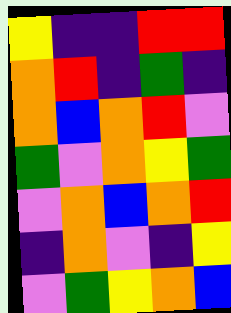[["yellow", "indigo", "indigo", "red", "red"], ["orange", "red", "indigo", "green", "indigo"], ["orange", "blue", "orange", "red", "violet"], ["green", "violet", "orange", "yellow", "green"], ["violet", "orange", "blue", "orange", "red"], ["indigo", "orange", "violet", "indigo", "yellow"], ["violet", "green", "yellow", "orange", "blue"]]